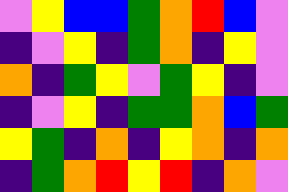[["violet", "yellow", "blue", "blue", "green", "orange", "red", "blue", "violet"], ["indigo", "violet", "yellow", "indigo", "green", "orange", "indigo", "yellow", "violet"], ["orange", "indigo", "green", "yellow", "violet", "green", "yellow", "indigo", "violet"], ["indigo", "violet", "yellow", "indigo", "green", "green", "orange", "blue", "green"], ["yellow", "green", "indigo", "orange", "indigo", "yellow", "orange", "indigo", "orange"], ["indigo", "green", "orange", "red", "yellow", "red", "indigo", "orange", "violet"]]